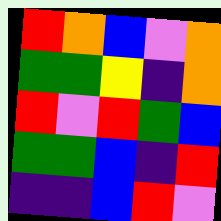[["red", "orange", "blue", "violet", "orange"], ["green", "green", "yellow", "indigo", "orange"], ["red", "violet", "red", "green", "blue"], ["green", "green", "blue", "indigo", "red"], ["indigo", "indigo", "blue", "red", "violet"]]